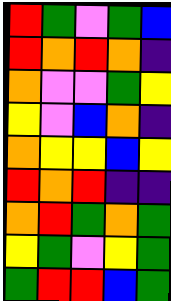[["red", "green", "violet", "green", "blue"], ["red", "orange", "red", "orange", "indigo"], ["orange", "violet", "violet", "green", "yellow"], ["yellow", "violet", "blue", "orange", "indigo"], ["orange", "yellow", "yellow", "blue", "yellow"], ["red", "orange", "red", "indigo", "indigo"], ["orange", "red", "green", "orange", "green"], ["yellow", "green", "violet", "yellow", "green"], ["green", "red", "red", "blue", "green"]]